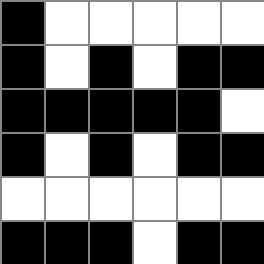[["black", "white", "white", "white", "white", "white"], ["black", "white", "black", "white", "black", "black"], ["black", "black", "black", "black", "black", "white"], ["black", "white", "black", "white", "black", "black"], ["white", "white", "white", "white", "white", "white"], ["black", "black", "black", "white", "black", "black"]]